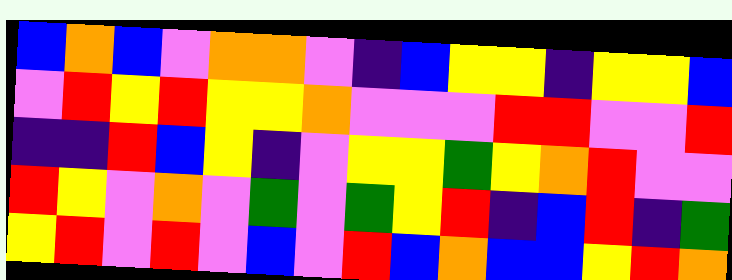[["blue", "orange", "blue", "violet", "orange", "orange", "violet", "indigo", "blue", "yellow", "yellow", "indigo", "yellow", "yellow", "blue"], ["violet", "red", "yellow", "red", "yellow", "yellow", "orange", "violet", "violet", "violet", "red", "red", "violet", "violet", "red"], ["indigo", "indigo", "red", "blue", "yellow", "indigo", "violet", "yellow", "yellow", "green", "yellow", "orange", "red", "violet", "violet"], ["red", "yellow", "violet", "orange", "violet", "green", "violet", "green", "yellow", "red", "indigo", "blue", "red", "indigo", "green"], ["yellow", "red", "violet", "red", "violet", "blue", "violet", "red", "blue", "orange", "blue", "blue", "yellow", "red", "orange"]]